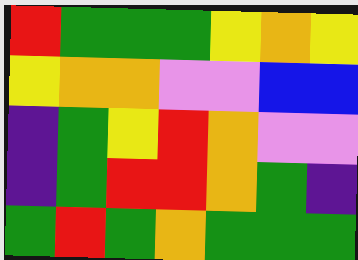[["red", "green", "green", "green", "yellow", "orange", "yellow"], ["yellow", "orange", "orange", "violet", "violet", "blue", "blue"], ["indigo", "green", "yellow", "red", "orange", "violet", "violet"], ["indigo", "green", "red", "red", "orange", "green", "indigo"], ["green", "red", "green", "orange", "green", "green", "green"]]